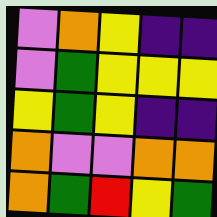[["violet", "orange", "yellow", "indigo", "indigo"], ["violet", "green", "yellow", "yellow", "yellow"], ["yellow", "green", "yellow", "indigo", "indigo"], ["orange", "violet", "violet", "orange", "orange"], ["orange", "green", "red", "yellow", "green"]]